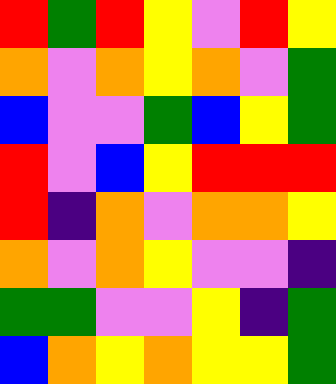[["red", "green", "red", "yellow", "violet", "red", "yellow"], ["orange", "violet", "orange", "yellow", "orange", "violet", "green"], ["blue", "violet", "violet", "green", "blue", "yellow", "green"], ["red", "violet", "blue", "yellow", "red", "red", "red"], ["red", "indigo", "orange", "violet", "orange", "orange", "yellow"], ["orange", "violet", "orange", "yellow", "violet", "violet", "indigo"], ["green", "green", "violet", "violet", "yellow", "indigo", "green"], ["blue", "orange", "yellow", "orange", "yellow", "yellow", "green"]]